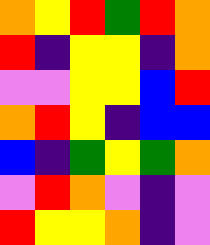[["orange", "yellow", "red", "green", "red", "orange"], ["red", "indigo", "yellow", "yellow", "indigo", "orange"], ["violet", "violet", "yellow", "yellow", "blue", "red"], ["orange", "red", "yellow", "indigo", "blue", "blue"], ["blue", "indigo", "green", "yellow", "green", "orange"], ["violet", "red", "orange", "violet", "indigo", "violet"], ["red", "yellow", "yellow", "orange", "indigo", "violet"]]